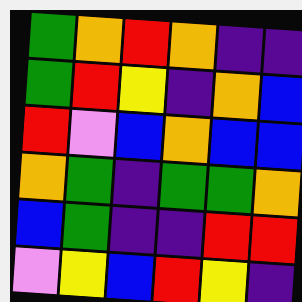[["green", "orange", "red", "orange", "indigo", "indigo"], ["green", "red", "yellow", "indigo", "orange", "blue"], ["red", "violet", "blue", "orange", "blue", "blue"], ["orange", "green", "indigo", "green", "green", "orange"], ["blue", "green", "indigo", "indigo", "red", "red"], ["violet", "yellow", "blue", "red", "yellow", "indigo"]]